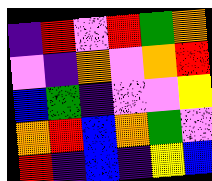[["indigo", "red", "violet", "red", "green", "orange"], ["violet", "indigo", "orange", "violet", "orange", "red"], ["blue", "green", "indigo", "violet", "violet", "yellow"], ["orange", "red", "blue", "orange", "green", "violet"], ["red", "indigo", "blue", "indigo", "yellow", "blue"]]